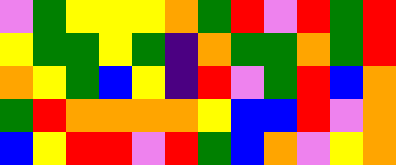[["violet", "green", "yellow", "yellow", "yellow", "orange", "green", "red", "violet", "red", "green", "red"], ["yellow", "green", "green", "yellow", "green", "indigo", "orange", "green", "green", "orange", "green", "red"], ["orange", "yellow", "green", "blue", "yellow", "indigo", "red", "violet", "green", "red", "blue", "orange"], ["green", "red", "orange", "orange", "orange", "orange", "yellow", "blue", "blue", "red", "violet", "orange"], ["blue", "yellow", "red", "red", "violet", "red", "green", "blue", "orange", "violet", "yellow", "orange"]]